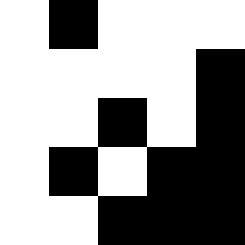[["white", "black", "white", "white", "white"], ["white", "white", "white", "white", "black"], ["white", "white", "black", "white", "black"], ["white", "black", "white", "black", "black"], ["white", "white", "black", "black", "black"]]